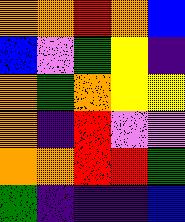[["orange", "orange", "red", "orange", "blue"], ["blue", "violet", "green", "yellow", "indigo"], ["orange", "green", "orange", "yellow", "yellow"], ["orange", "indigo", "red", "violet", "violet"], ["orange", "orange", "red", "red", "green"], ["green", "indigo", "indigo", "indigo", "blue"]]